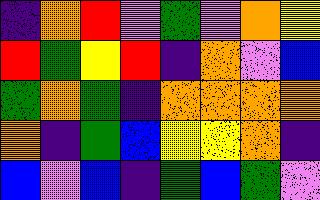[["indigo", "orange", "red", "violet", "green", "violet", "orange", "yellow"], ["red", "green", "yellow", "red", "indigo", "orange", "violet", "blue"], ["green", "orange", "green", "indigo", "orange", "orange", "orange", "orange"], ["orange", "indigo", "green", "blue", "yellow", "yellow", "orange", "indigo"], ["blue", "violet", "blue", "indigo", "green", "blue", "green", "violet"]]